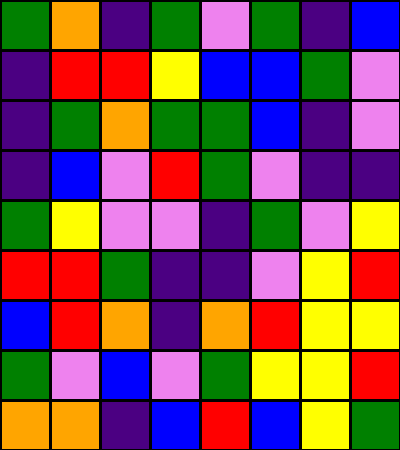[["green", "orange", "indigo", "green", "violet", "green", "indigo", "blue"], ["indigo", "red", "red", "yellow", "blue", "blue", "green", "violet"], ["indigo", "green", "orange", "green", "green", "blue", "indigo", "violet"], ["indigo", "blue", "violet", "red", "green", "violet", "indigo", "indigo"], ["green", "yellow", "violet", "violet", "indigo", "green", "violet", "yellow"], ["red", "red", "green", "indigo", "indigo", "violet", "yellow", "red"], ["blue", "red", "orange", "indigo", "orange", "red", "yellow", "yellow"], ["green", "violet", "blue", "violet", "green", "yellow", "yellow", "red"], ["orange", "orange", "indigo", "blue", "red", "blue", "yellow", "green"]]